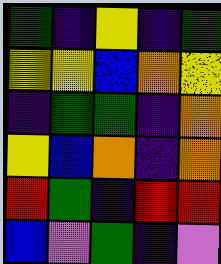[["green", "indigo", "yellow", "indigo", "green"], ["yellow", "yellow", "blue", "orange", "yellow"], ["indigo", "green", "green", "indigo", "orange"], ["yellow", "blue", "orange", "indigo", "orange"], ["red", "green", "indigo", "red", "red"], ["blue", "violet", "green", "indigo", "violet"]]